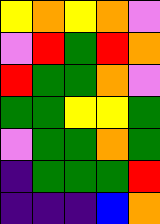[["yellow", "orange", "yellow", "orange", "violet"], ["violet", "red", "green", "red", "orange"], ["red", "green", "green", "orange", "violet"], ["green", "green", "yellow", "yellow", "green"], ["violet", "green", "green", "orange", "green"], ["indigo", "green", "green", "green", "red"], ["indigo", "indigo", "indigo", "blue", "orange"]]